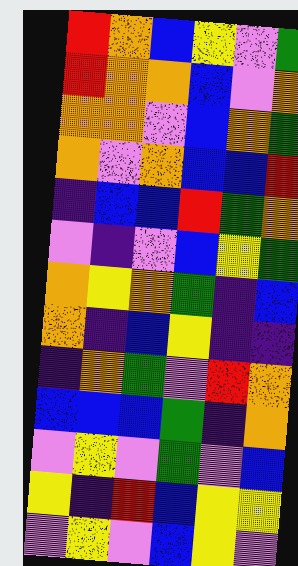[["red", "orange", "blue", "yellow", "violet", "green"], ["red", "orange", "orange", "blue", "violet", "orange"], ["orange", "orange", "violet", "blue", "orange", "green"], ["orange", "violet", "orange", "blue", "blue", "red"], ["indigo", "blue", "blue", "red", "green", "orange"], ["violet", "indigo", "violet", "blue", "yellow", "green"], ["orange", "yellow", "orange", "green", "indigo", "blue"], ["orange", "indigo", "blue", "yellow", "indigo", "indigo"], ["indigo", "orange", "green", "violet", "red", "orange"], ["blue", "blue", "blue", "green", "indigo", "orange"], ["violet", "yellow", "violet", "green", "violet", "blue"], ["yellow", "indigo", "red", "blue", "yellow", "yellow"], ["violet", "yellow", "violet", "blue", "yellow", "violet"]]